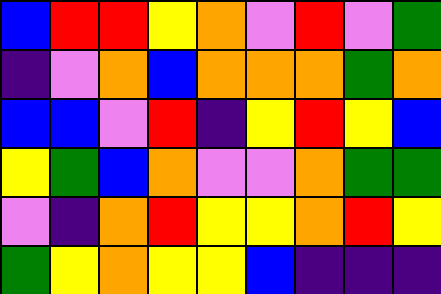[["blue", "red", "red", "yellow", "orange", "violet", "red", "violet", "green"], ["indigo", "violet", "orange", "blue", "orange", "orange", "orange", "green", "orange"], ["blue", "blue", "violet", "red", "indigo", "yellow", "red", "yellow", "blue"], ["yellow", "green", "blue", "orange", "violet", "violet", "orange", "green", "green"], ["violet", "indigo", "orange", "red", "yellow", "yellow", "orange", "red", "yellow"], ["green", "yellow", "orange", "yellow", "yellow", "blue", "indigo", "indigo", "indigo"]]